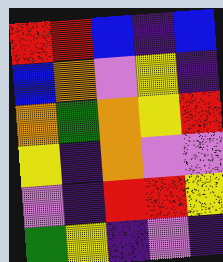[["red", "red", "blue", "indigo", "blue"], ["blue", "orange", "violet", "yellow", "indigo"], ["orange", "green", "orange", "yellow", "red"], ["yellow", "indigo", "orange", "violet", "violet"], ["violet", "indigo", "red", "red", "yellow"], ["green", "yellow", "indigo", "violet", "indigo"]]